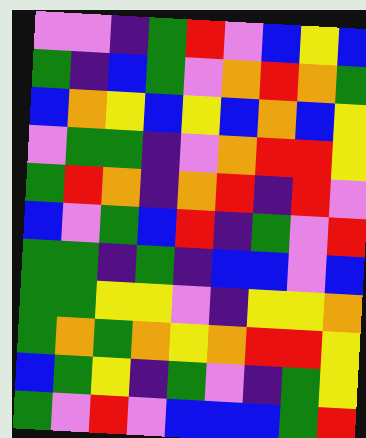[["violet", "violet", "indigo", "green", "red", "violet", "blue", "yellow", "blue"], ["green", "indigo", "blue", "green", "violet", "orange", "red", "orange", "green"], ["blue", "orange", "yellow", "blue", "yellow", "blue", "orange", "blue", "yellow"], ["violet", "green", "green", "indigo", "violet", "orange", "red", "red", "yellow"], ["green", "red", "orange", "indigo", "orange", "red", "indigo", "red", "violet"], ["blue", "violet", "green", "blue", "red", "indigo", "green", "violet", "red"], ["green", "green", "indigo", "green", "indigo", "blue", "blue", "violet", "blue"], ["green", "green", "yellow", "yellow", "violet", "indigo", "yellow", "yellow", "orange"], ["green", "orange", "green", "orange", "yellow", "orange", "red", "red", "yellow"], ["blue", "green", "yellow", "indigo", "green", "violet", "indigo", "green", "yellow"], ["green", "violet", "red", "violet", "blue", "blue", "blue", "green", "red"]]